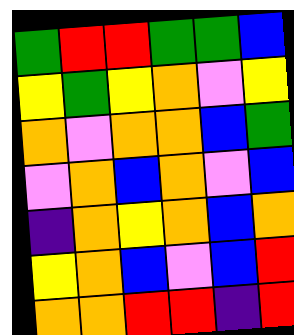[["green", "red", "red", "green", "green", "blue"], ["yellow", "green", "yellow", "orange", "violet", "yellow"], ["orange", "violet", "orange", "orange", "blue", "green"], ["violet", "orange", "blue", "orange", "violet", "blue"], ["indigo", "orange", "yellow", "orange", "blue", "orange"], ["yellow", "orange", "blue", "violet", "blue", "red"], ["orange", "orange", "red", "red", "indigo", "red"]]